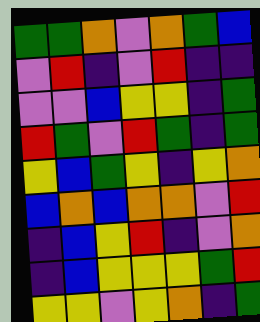[["green", "green", "orange", "violet", "orange", "green", "blue"], ["violet", "red", "indigo", "violet", "red", "indigo", "indigo"], ["violet", "violet", "blue", "yellow", "yellow", "indigo", "green"], ["red", "green", "violet", "red", "green", "indigo", "green"], ["yellow", "blue", "green", "yellow", "indigo", "yellow", "orange"], ["blue", "orange", "blue", "orange", "orange", "violet", "red"], ["indigo", "blue", "yellow", "red", "indigo", "violet", "orange"], ["indigo", "blue", "yellow", "yellow", "yellow", "green", "red"], ["yellow", "yellow", "violet", "yellow", "orange", "indigo", "green"]]